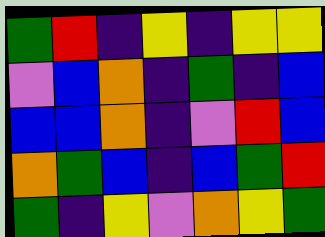[["green", "red", "indigo", "yellow", "indigo", "yellow", "yellow"], ["violet", "blue", "orange", "indigo", "green", "indigo", "blue"], ["blue", "blue", "orange", "indigo", "violet", "red", "blue"], ["orange", "green", "blue", "indigo", "blue", "green", "red"], ["green", "indigo", "yellow", "violet", "orange", "yellow", "green"]]